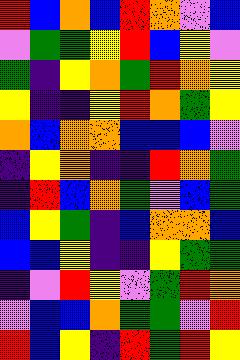[["red", "blue", "orange", "blue", "red", "orange", "violet", "blue"], ["violet", "green", "green", "yellow", "red", "blue", "yellow", "violet"], ["green", "indigo", "yellow", "orange", "green", "red", "orange", "yellow"], ["yellow", "indigo", "indigo", "yellow", "red", "orange", "green", "yellow"], ["orange", "blue", "orange", "orange", "blue", "blue", "blue", "violet"], ["indigo", "yellow", "orange", "indigo", "indigo", "red", "orange", "green"], ["indigo", "red", "blue", "orange", "green", "violet", "blue", "green"], ["blue", "yellow", "green", "indigo", "blue", "orange", "orange", "blue"], ["blue", "blue", "yellow", "indigo", "indigo", "yellow", "green", "green"], ["indigo", "violet", "red", "yellow", "violet", "green", "red", "orange"], ["violet", "blue", "blue", "orange", "green", "green", "violet", "red"], ["red", "blue", "yellow", "indigo", "red", "green", "red", "yellow"]]